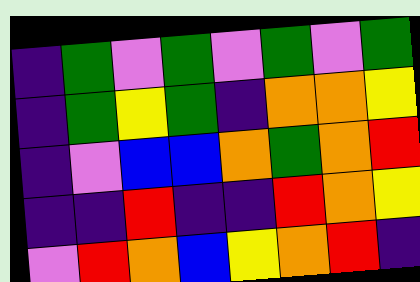[["indigo", "green", "violet", "green", "violet", "green", "violet", "green"], ["indigo", "green", "yellow", "green", "indigo", "orange", "orange", "yellow"], ["indigo", "violet", "blue", "blue", "orange", "green", "orange", "red"], ["indigo", "indigo", "red", "indigo", "indigo", "red", "orange", "yellow"], ["violet", "red", "orange", "blue", "yellow", "orange", "red", "indigo"]]